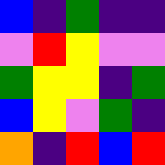[["blue", "indigo", "green", "indigo", "indigo"], ["violet", "red", "yellow", "violet", "violet"], ["green", "yellow", "yellow", "indigo", "green"], ["blue", "yellow", "violet", "green", "indigo"], ["orange", "indigo", "red", "blue", "red"]]